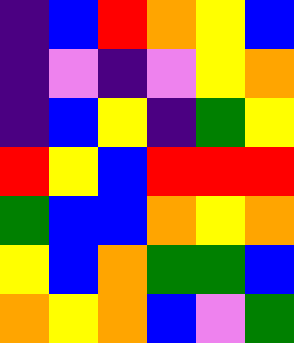[["indigo", "blue", "red", "orange", "yellow", "blue"], ["indigo", "violet", "indigo", "violet", "yellow", "orange"], ["indigo", "blue", "yellow", "indigo", "green", "yellow"], ["red", "yellow", "blue", "red", "red", "red"], ["green", "blue", "blue", "orange", "yellow", "orange"], ["yellow", "blue", "orange", "green", "green", "blue"], ["orange", "yellow", "orange", "blue", "violet", "green"]]